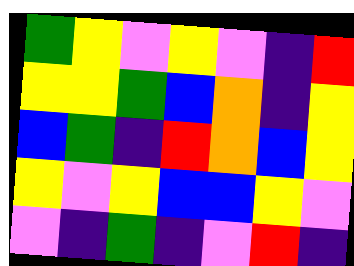[["green", "yellow", "violet", "yellow", "violet", "indigo", "red"], ["yellow", "yellow", "green", "blue", "orange", "indigo", "yellow"], ["blue", "green", "indigo", "red", "orange", "blue", "yellow"], ["yellow", "violet", "yellow", "blue", "blue", "yellow", "violet"], ["violet", "indigo", "green", "indigo", "violet", "red", "indigo"]]